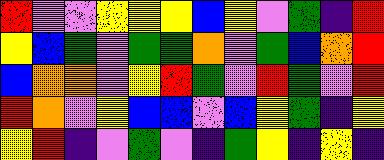[["red", "violet", "violet", "yellow", "yellow", "yellow", "blue", "yellow", "violet", "green", "indigo", "red"], ["yellow", "blue", "green", "violet", "green", "green", "orange", "violet", "green", "blue", "orange", "red"], ["blue", "orange", "orange", "violet", "yellow", "red", "green", "violet", "red", "green", "violet", "red"], ["red", "orange", "violet", "yellow", "blue", "blue", "violet", "blue", "yellow", "green", "indigo", "yellow"], ["yellow", "red", "indigo", "violet", "green", "violet", "indigo", "green", "yellow", "indigo", "yellow", "indigo"]]